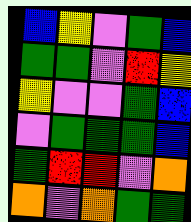[["blue", "yellow", "violet", "green", "blue"], ["green", "green", "violet", "red", "yellow"], ["yellow", "violet", "violet", "green", "blue"], ["violet", "green", "green", "green", "blue"], ["green", "red", "red", "violet", "orange"], ["orange", "violet", "orange", "green", "green"]]